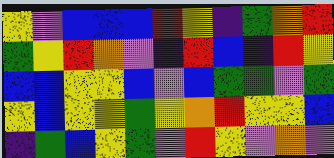[["yellow", "violet", "blue", "blue", "blue", "red", "yellow", "indigo", "green", "orange", "red"], ["green", "yellow", "red", "orange", "violet", "indigo", "red", "blue", "indigo", "red", "yellow"], ["blue", "blue", "yellow", "yellow", "blue", "violet", "blue", "green", "green", "violet", "green"], ["yellow", "blue", "yellow", "yellow", "green", "yellow", "orange", "red", "yellow", "yellow", "blue"], ["indigo", "green", "blue", "yellow", "green", "violet", "red", "yellow", "violet", "orange", "violet"]]